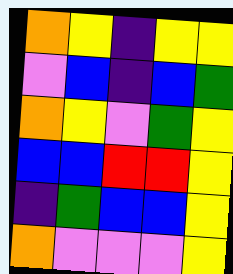[["orange", "yellow", "indigo", "yellow", "yellow"], ["violet", "blue", "indigo", "blue", "green"], ["orange", "yellow", "violet", "green", "yellow"], ["blue", "blue", "red", "red", "yellow"], ["indigo", "green", "blue", "blue", "yellow"], ["orange", "violet", "violet", "violet", "yellow"]]